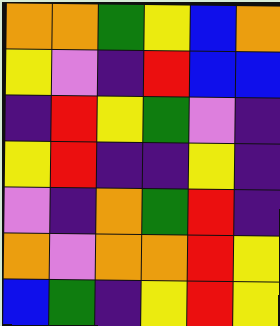[["orange", "orange", "green", "yellow", "blue", "orange"], ["yellow", "violet", "indigo", "red", "blue", "blue"], ["indigo", "red", "yellow", "green", "violet", "indigo"], ["yellow", "red", "indigo", "indigo", "yellow", "indigo"], ["violet", "indigo", "orange", "green", "red", "indigo"], ["orange", "violet", "orange", "orange", "red", "yellow"], ["blue", "green", "indigo", "yellow", "red", "yellow"]]